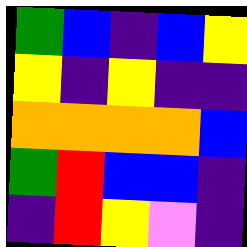[["green", "blue", "indigo", "blue", "yellow"], ["yellow", "indigo", "yellow", "indigo", "indigo"], ["orange", "orange", "orange", "orange", "blue"], ["green", "red", "blue", "blue", "indigo"], ["indigo", "red", "yellow", "violet", "indigo"]]